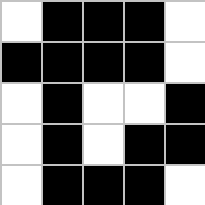[["white", "black", "black", "black", "white"], ["black", "black", "black", "black", "white"], ["white", "black", "white", "white", "black"], ["white", "black", "white", "black", "black"], ["white", "black", "black", "black", "white"]]